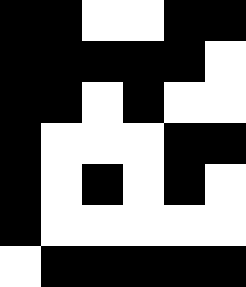[["black", "black", "white", "white", "black", "black"], ["black", "black", "black", "black", "black", "white"], ["black", "black", "white", "black", "white", "white"], ["black", "white", "white", "white", "black", "black"], ["black", "white", "black", "white", "black", "white"], ["black", "white", "white", "white", "white", "white"], ["white", "black", "black", "black", "black", "black"]]